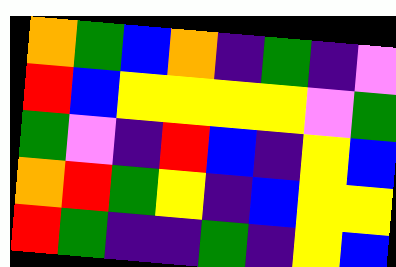[["orange", "green", "blue", "orange", "indigo", "green", "indigo", "violet"], ["red", "blue", "yellow", "yellow", "yellow", "yellow", "violet", "green"], ["green", "violet", "indigo", "red", "blue", "indigo", "yellow", "blue"], ["orange", "red", "green", "yellow", "indigo", "blue", "yellow", "yellow"], ["red", "green", "indigo", "indigo", "green", "indigo", "yellow", "blue"]]